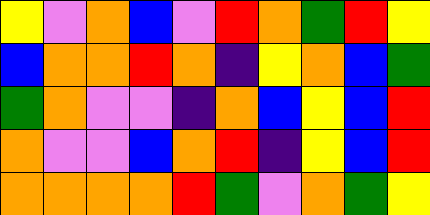[["yellow", "violet", "orange", "blue", "violet", "red", "orange", "green", "red", "yellow"], ["blue", "orange", "orange", "red", "orange", "indigo", "yellow", "orange", "blue", "green"], ["green", "orange", "violet", "violet", "indigo", "orange", "blue", "yellow", "blue", "red"], ["orange", "violet", "violet", "blue", "orange", "red", "indigo", "yellow", "blue", "red"], ["orange", "orange", "orange", "orange", "red", "green", "violet", "orange", "green", "yellow"]]